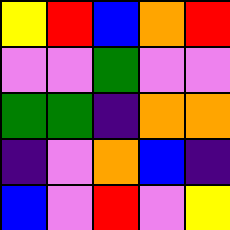[["yellow", "red", "blue", "orange", "red"], ["violet", "violet", "green", "violet", "violet"], ["green", "green", "indigo", "orange", "orange"], ["indigo", "violet", "orange", "blue", "indigo"], ["blue", "violet", "red", "violet", "yellow"]]